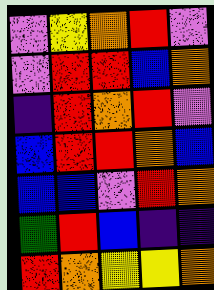[["violet", "yellow", "orange", "red", "violet"], ["violet", "red", "red", "blue", "orange"], ["indigo", "red", "orange", "red", "violet"], ["blue", "red", "red", "orange", "blue"], ["blue", "blue", "violet", "red", "orange"], ["green", "red", "blue", "indigo", "indigo"], ["red", "orange", "yellow", "yellow", "orange"]]